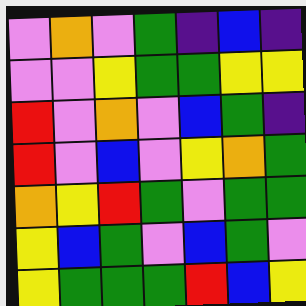[["violet", "orange", "violet", "green", "indigo", "blue", "indigo"], ["violet", "violet", "yellow", "green", "green", "yellow", "yellow"], ["red", "violet", "orange", "violet", "blue", "green", "indigo"], ["red", "violet", "blue", "violet", "yellow", "orange", "green"], ["orange", "yellow", "red", "green", "violet", "green", "green"], ["yellow", "blue", "green", "violet", "blue", "green", "violet"], ["yellow", "green", "green", "green", "red", "blue", "yellow"]]